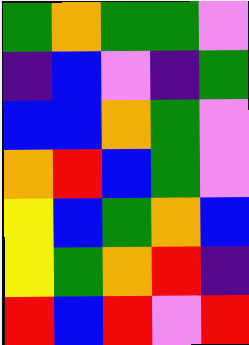[["green", "orange", "green", "green", "violet"], ["indigo", "blue", "violet", "indigo", "green"], ["blue", "blue", "orange", "green", "violet"], ["orange", "red", "blue", "green", "violet"], ["yellow", "blue", "green", "orange", "blue"], ["yellow", "green", "orange", "red", "indigo"], ["red", "blue", "red", "violet", "red"]]